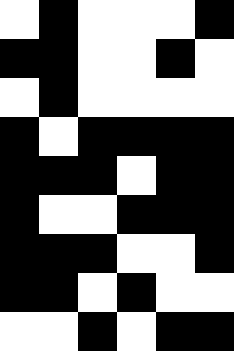[["white", "black", "white", "white", "white", "black"], ["black", "black", "white", "white", "black", "white"], ["white", "black", "white", "white", "white", "white"], ["black", "white", "black", "black", "black", "black"], ["black", "black", "black", "white", "black", "black"], ["black", "white", "white", "black", "black", "black"], ["black", "black", "black", "white", "white", "black"], ["black", "black", "white", "black", "white", "white"], ["white", "white", "black", "white", "black", "black"]]